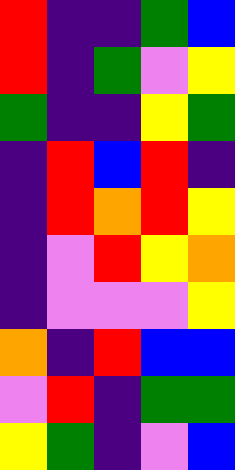[["red", "indigo", "indigo", "green", "blue"], ["red", "indigo", "green", "violet", "yellow"], ["green", "indigo", "indigo", "yellow", "green"], ["indigo", "red", "blue", "red", "indigo"], ["indigo", "red", "orange", "red", "yellow"], ["indigo", "violet", "red", "yellow", "orange"], ["indigo", "violet", "violet", "violet", "yellow"], ["orange", "indigo", "red", "blue", "blue"], ["violet", "red", "indigo", "green", "green"], ["yellow", "green", "indigo", "violet", "blue"]]